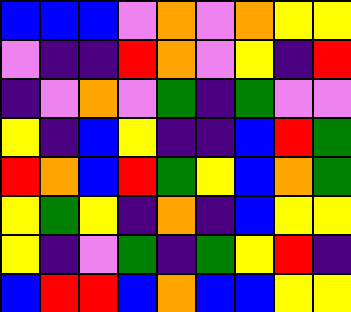[["blue", "blue", "blue", "violet", "orange", "violet", "orange", "yellow", "yellow"], ["violet", "indigo", "indigo", "red", "orange", "violet", "yellow", "indigo", "red"], ["indigo", "violet", "orange", "violet", "green", "indigo", "green", "violet", "violet"], ["yellow", "indigo", "blue", "yellow", "indigo", "indigo", "blue", "red", "green"], ["red", "orange", "blue", "red", "green", "yellow", "blue", "orange", "green"], ["yellow", "green", "yellow", "indigo", "orange", "indigo", "blue", "yellow", "yellow"], ["yellow", "indigo", "violet", "green", "indigo", "green", "yellow", "red", "indigo"], ["blue", "red", "red", "blue", "orange", "blue", "blue", "yellow", "yellow"]]